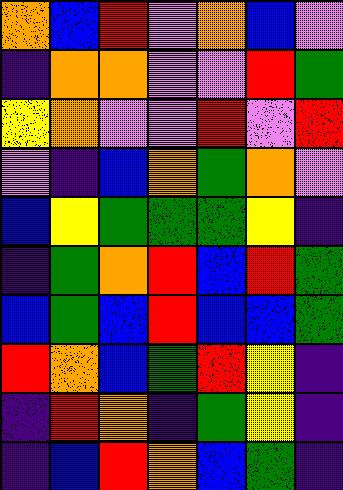[["orange", "blue", "red", "violet", "orange", "blue", "violet"], ["indigo", "orange", "orange", "violet", "violet", "red", "green"], ["yellow", "orange", "violet", "violet", "red", "violet", "red"], ["violet", "indigo", "blue", "orange", "green", "orange", "violet"], ["blue", "yellow", "green", "green", "green", "yellow", "indigo"], ["indigo", "green", "orange", "red", "blue", "red", "green"], ["blue", "green", "blue", "red", "blue", "blue", "green"], ["red", "orange", "blue", "green", "red", "yellow", "indigo"], ["indigo", "red", "orange", "indigo", "green", "yellow", "indigo"], ["indigo", "blue", "red", "orange", "blue", "green", "indigo"]]